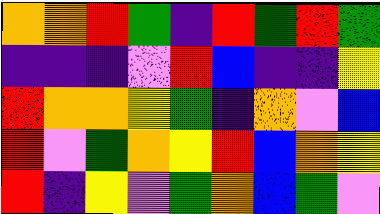[["orange", "orange", "red", "green", "indigo", "red", "green", "red", "green"], ["indigo", "indigo", "indigo", "violet", "red", "blue", "indigo", "indigo", "yellow"], ["red", "orange", "orange", "yellow", "green", "indigo", "orange", "violet", "blue"], ["red", "violet", "green", "orange", "yellow", "red", "blue", "orange", "yellow"], ["red", "indigo", "yellow", "violet", "green", "orange", "blue", "green", "violet"]]